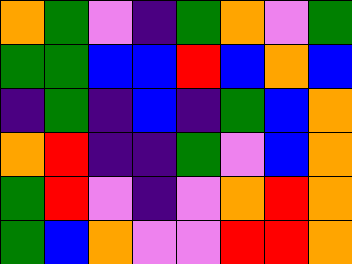[["orange", "green", "violet", "indigo", "green", "orange", "violet", "green"], ["green", "green", "blue", "blue", "red", "blue", "orange", "blue"], ["indigo", "green", "indigo", "blue", "indigo", "green", "blue", "orange"], ["orange", "red", "indigo", "indigo", "green", "violet", "blue", "orange"], ["green", "red", "violet", "indigo", "violet", "orange", "red", "orange"], ["green", "blue", "orange", "violet", "violet", "red", "red", "orange"]]